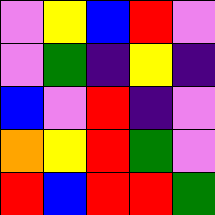[["violet", "yellow", "blue", "red", "violet"], ["violet", "green", "indigo", "yellow", "indigo"], ["blue", "violet", "red", "indigo", "violet"], ["orange", "yellow", "red", "green", "violet"], ["red", "blue", "red", "red", "green"]]